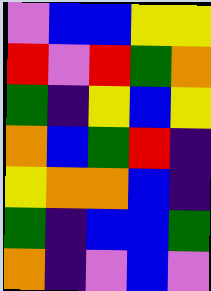[["violet", "blue", "blue", "yellow", "yellow"], ["red", "violet", "red", "green", "orange"], ["green", "indigo", "yellow", "blue", "yellow"], ["orange", "blue", "green", "red", "indigo"], ["yellow", "orange", "orange", "blue", "indigo"], ["green", "indigo", "blue", "blue", "green"], ["orange", "indigo", "violet", "blue", "violet"]]